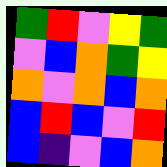[["green", "red", "violet", "yellow", "green"], ["violet", "blue", "orange", "green", "yellow"], ["orange", "violet", "orange", "blue", "orange"], ["blue", "red", "blue", "violet", "red"], ["blue", "indigo", "violet", "blue", "orange"]]